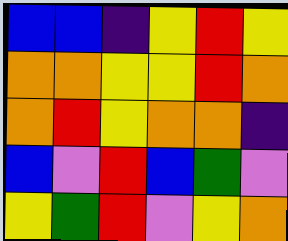[["blue", "blue", "indigo", "yellow", "red", "yellow"], ["orange", "orange", "yellow", "yellow", "red", "orange"], ["orange", "red", "yellow", "orange", "orange", "indigo"], ["blue", "violet", "red", "blue", "green", "violet"], ["yellow", "green", "red", "violet", "yellow", "orange"]]